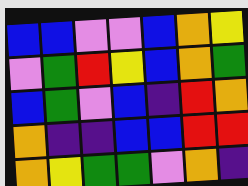[["blue", "blue", "violet", "violet", "blue", "orange", "yellow"], ["violet", "green", "red", "yellow", "blue", "orange", "green"], ["blue", "green", "violet", "blue", "indigo", "red", "orange"], ["orange", "indigo", "indigo", "blue", "blue", "red", "red"], ["orange", "yellow", "green", "green", "violet", "orange", "indigo"]]